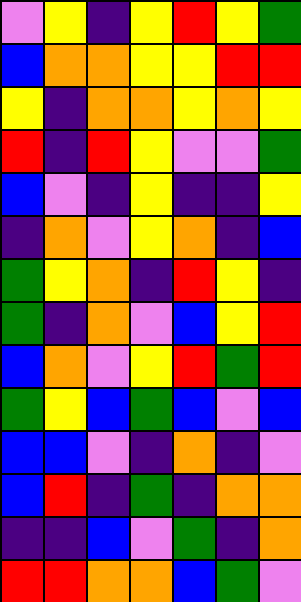[["violet", "yellow", "indigo", "yellow", "red", "yellow", "green"], ["blue", "orange", "orange", "yellow", "yellow", "red", "red"], ["yellow", "indigo", "orange", "orange", "yellow", "orange", "yellow"], ["red", "indigo", "red", "yellow", "violet", "violet", "green"], ["blue", "violet", "indigo", "yellow", "indigo", "indigo", "yellow"], ["indigo", "orange", "violet", "yellow", "orange", "indigo", "blue"], ["green", "yellow", "orange", "indigo", "red", "yellow", "indigo"], ["green", "indigo", "orange", "violet", "blue", "yellow", "red"], ["blue", "orange", "violet", "yellow", "red", "green", "red"], ["green", "yellow", "blue", "green", "blue", "violet", "blue"], ["blue", "blue", "violet", "indigo", "orange", "indigo", "violet"], ["blue", "red", "indigo", "green", "indigo", "orange", "orange"], ["indigo", "indigo", "blue", "violet", "green", "indigo", "orange"], ["red", "red", "orange", "orange", "blue", "green", "violet"]]